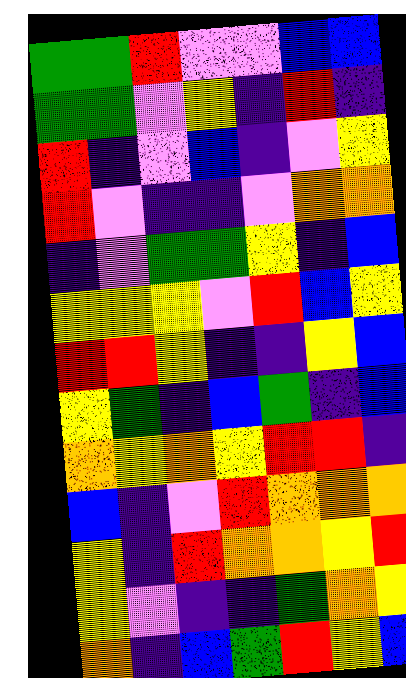[["green", "green", "red", "violet", "violet", "blue", "blue"], ["green", "green", "violet", "yellow", "indigo", "red", "indigo"], ["red", "indigo", "violet", "blue", "indigo", "violet", "yellow"], ["red", "violet", "indigo", "indigo", "violet", "orange", "orange"], ["indigo", "violet", "green", "green", "yellow", "indigo", "blue"], ["yellow", "yellow", "yellow", "violet", "red", "blue", "yellow"], ["red", "red", "yellow", "indigo", "indigo", "yellow", "blue"], ["yellow", "green", "indigo", "blue", "green", "indigo", "blue"], ["orange", "yellow", "orange", "yellow", "red", "red", "indigo"], ["blue", "indigo", "violet", "red", "orange", "orange", "orange"], ["yellow", "indigo", "red", "orange", "orange", "yellow", "red"], ["yellow", "violet", "indigo", "indigo", "green", "orange", "yellow"], ["orange", "indigo", "blue", "green", "red", "yellow", "blue"]]